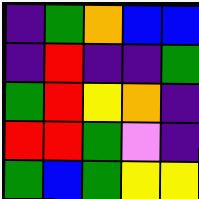[["indigo", "green", "orange", "blue", "blue"], ["indigo", "red", "indigo", "indigo", "green"], ["green", "red", "yellow", "orange", "indigo"], ["red", "red", "green", "violet", "indigo"], ["green", "blue", "green", "yellow", "yellow"]]